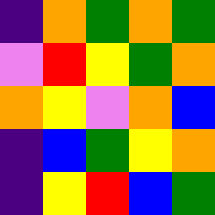[["indigo", "orange", "green", "orange", "green"], ["violet", "red", "yellow", "green", "orange"], ["orange", "yellow", "violet", "orange", "blue"], ["indigo", "blue", "green", "yellow", "orange"], ["indigo", "yellow", "red", "blue", "green"]]